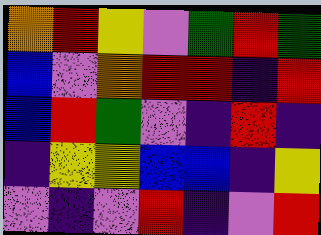[["orange", "red", "yellow", "violet", "green", "red", "green"], ["blue", "violet", "orange", "red", "red", "indigo", "red"], ["blue", "red", "green", "violet", "indigo", "red", "indigo"], ["indigo", "yellow", "yellow", "blue", "blue", "indigo", "yellow"], ["violet", "indigo", "violet", "red", "indigo", "violet", "red"]]